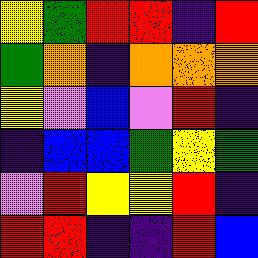[["yellow", "green", "red", "red", "indigo", "red"], ["green", "orange", "indigo", "orange", "orange", "orange"], ["yellow", "violet", "blue", "violet", "red", "indigo"], ["indigo", "blue", "blue", "green", "yellow", "green"], ["violet", "red", "yellow", "yellow", "red", "indigo"], ["red", "red", "indigo", "indigo", "red", "blue"]]